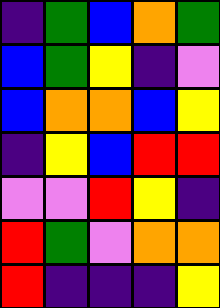[["indigo", "green", "blue", "orange", "green"], ["blue", "green", "yellow", "indigo", "violet"], ["blue", "orange", "orange", "blue", "yellow"], ["indigo", "yellow", "blue", "red", "red"], ["violet", "violet", "red", "yellow", "indigo"], ["red", "green", "violet", "orange", "orange"], ["red", "indigo", "indigo", "indigo", "yellow"]]